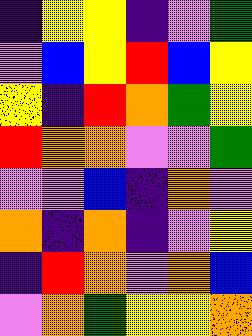[["indigo", "yellow", "yellow", "indigo", "violet", "green"], ["violet", "blue", "yellow", "red", "blue", "yellow"], ["yellow", "indigo", "red", "orange", "green", "yellow"], ["red", "orange", "orange", "violet", "violet", "green"], ["violet", "violet", "blue", "indigo", "orange", "violet"], ["orange", "indigo", "orange", "indigo", "violet", "yellow"], ["indigo", "red", "orange", "violet", "orange", "blue"], ["violet", "orange", "green", "yellow", "yellow", "orange"]]